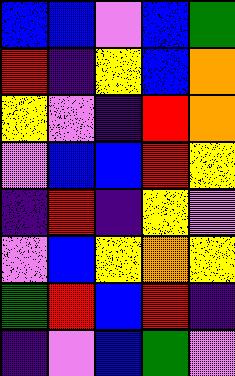[["blue", "blue", "violet", "blue", "green"], ["red", "indigo", "yellow", "blue", "orange"], ["yellow", "violet", "indigo", "red", "orange"], ["violet", "blue", "blue", "red", "yellow"], ["indigo", "red", "indigo", "yellow", "violet"], ["violet", "blue", "yellow", "orange", "yellow"], ["green", "red", "blue", "red", "indigo"], ["indigo", "violet", "blue", "green", "violet"]]